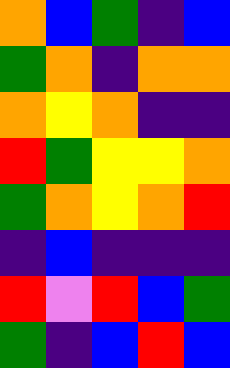[["orange", "blue", "green", "indigo", "blue"], ["green", "orange", "indigo", "orange", "orange"], ["orange", "yellow", "orange", "indigo", "indigo"], ["red", "green", "yellow", "yellow", "orange"], ["green", "orange", "yellow", "orange", "red"], ["indigo", "blue", "indigo", "indigo", "indigo"], ["red", "violet", "red", "blue", "green"], ["green", "indigo", "blue", "red", "blue"]]